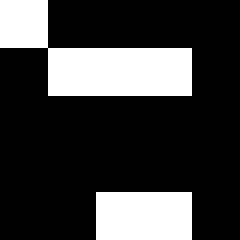[["white", "black", "black", "black", "black"], ["black", "white", "white", "white", "black"], ["black", "black", "black", "black", "black"], ["black", "black", "black", "black", "black"], ["black", "black", "white", "white", "black"]]